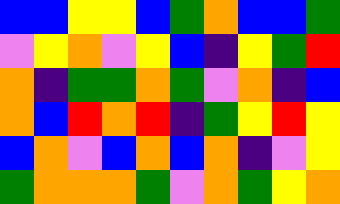[["blue", "blue", "yellow", "yellow", "blue", "green", "orange", "blue", "blue", "green"], ["violet", "yellow", "orange", "violet", "yellow", "blue", "indigo", "yellow", "green", "red"], ["orange", "indigo", "green", "green", "orange", "green", "violet", "orange", "indigo", "blue"], ["orange", "blue", "red", "orange", "red", "indigo", "green", "yellow", "red", "yellow"], ["blue", "orange", "violet", "blue", "orange", "blue", "orange", "indigo", "violet", "yellow"], ["green", "orange", "orange", "orange", "green", "violet", "orange", "green", "yellow", "orange"]]